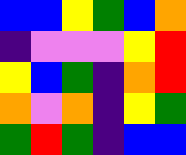[["blue", "blue", "yellow", "green", "blue", "orange"], ["indigo", "violet", "violet", "violet", "yellow", "red"], ["yellow", "blue", "green", "indigo", "orange", "red"], ["orange", "violet", "orange", "indigo", "yellow", "green"], ["green", "red", "green", "indigo", "blue", "blue"]]